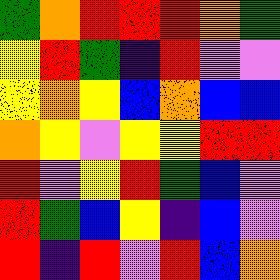[["green", "orange", "red", "red", "red", "orange", "green"], ["yellow", "red", "green", "indigo", "red", "violet", "violet"], ["yellow", "orange", "yellow", "blue", "orange", "blue", "blue"], ["orange", "yellow", "violet", "yellow", "yellow", "red", "red"], ["red", "violet", "yellow", "red", "green", "blue", "violet"], ["red", "green", "blue", "yellow", "indigo", "blue", "violet"], ["red", "indigo", "red", "violet", "red", "blue", "orange"]]